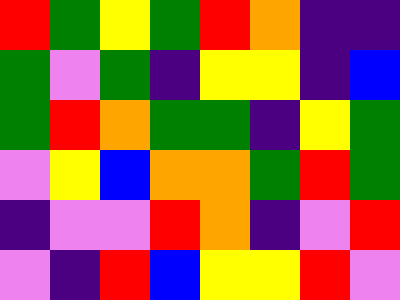[["red", "green", "yellow", "green", "red", "orange", "indigo", "indigo"], ["green", "violet", "green", "indigo", "yellow", "yellow", "indigo", "blue"], ["green", "red", "orange", "green", "green", "indigo", "yellow", "green"], ["violet", "yellow", "blue", "orange", "orange", "green", "red", "green"], ["indigo", "violet", "violet", "red", "orange", "indigo", "violet", "red"], ["violet", "indigo", "red", "blue", "yellow", "yellow", "red", "violet"]]